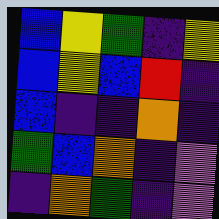[["blue", "yellow", "green", "indigo", "yellow"], ["blue", "yellow", "blue", "red", "indigo"], ["blue", "indigo", "indigo", "orange", "indigo"], ["green", "blue", "orange", "indigo", "violet"], ["indigo", "orange", "green", "indigo", "violet"]]